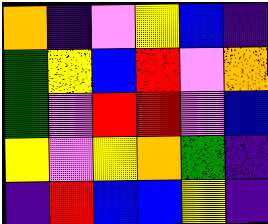[["orange", "indigo", "violet", "yellow", "blue", "indigo"], ["green", "yellow", "blue", "red", "violet", "orange"], ["green", "violet", "red", "red", "violet", "blue"], ["yellow", "violet", "yellow", "orange", "green", "indigo"], ["indigo", "red", "blue", "blue", "yellow", "indigo"]]